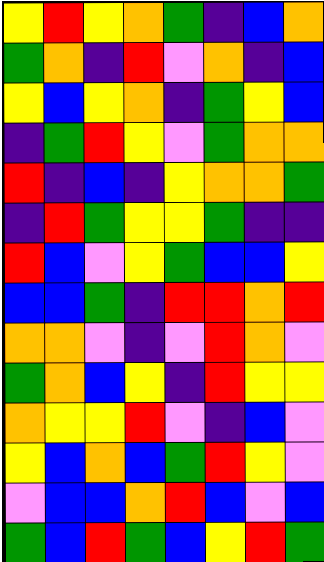[["yellow", "red", "yellow", "orange", "green", "indigo", "blue", "orange"], ["green", "orange", "indigo", "red", "violet", "orange", "indigo", "blue"], ["yellow", "blue", "yellow", "orange", "indigo", "green", "yellow", "blue"], ["indigo", "green", "red", "yellow", "violet", "green", "orange", "orange"], ["red", "indigo", "blue", "indigo", "yellow", "orange", "orange", "green"], ["indigo", "red", "green", "yellow", "yellow", "green", "indigo", "indigo"], ["red", "blue", "violet", "yellow", "green", "blue", "blue", "yellow"], ["blue", "blue", "green", "indigo", "red", "red", "orange", "red"], ["orange", "orange", "violet", "indigo", "violet", "red", "orange", "violet"], ["green", "orange", "blue", "yellow", "indigo", "red", "yellow", "yellow"], ["orange", "yellow", "yellow", "red", "violet", "indigo", "blue", "violet"], ["yellow", "blue", "orange", "blue", "green", "red", "yellow", "violet"], ["violet", "blue", "blue", "orange", "red", "blue", "violet", "blue"], ["green", "blue", "red", "green", "blue", "yellow", "red", "green"]]